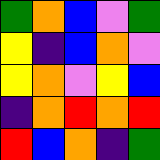[["green", "orange", "blue", "violet", "green"], ["yellow", "indigo", "blue", "orange", "violet"], ["yellow", "orange", "violet", "yellow", "blue"], ["indigo", "orange", "red", "orange", "red"], ["red", "blue", "orange", "indigo", "green"]]